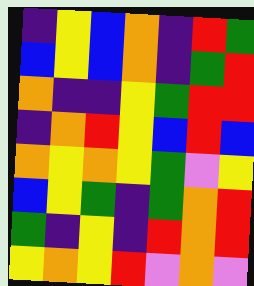[["indigo", "yellow", "blue", "orange", "indigo", "red", "green"], ["blue", "yellow", "blue", "orange", "indigo", "green", "red"], ["orange", "indigo", "indigo", "yellow", "green", "red", "red"], ["indigo", "orange", "red", "yellow", "blue", "red", "blue"], ["orange", "yellow", "orange", "yellow", "green", "violet", "yellow"], ["blue", "yellow", "green", "indigo", "green", "orange", "red"], ["green", "indigo", "yellow", "indigo", "red", "orange", "red"], ["yellow", "orange", "yellow", "red", "violet", "orange", "violet"]]